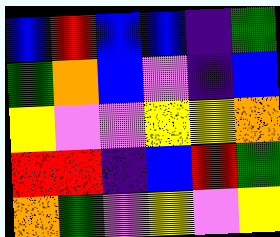[["blue", "red", "blue", "blue", "indigo", "green"], ["green", "orange", "blue", "violet", "indigo", "blue"], ["yellow", "violet", "violet", "yellow", "yellow", "orange"], ["red", "red", "indigo", "blue", "red", "green"], ["orange", "green", "violet", "yellow", "violet", "yellow"]]